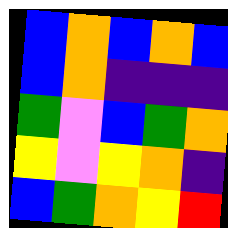[["blue", "orange", "blue", "orange", "blue"], ["blue", "orange", "indigo", "indigo", "indigo"], ["green", "violet", "blue", "green", "orange"], ["yellow", "violet", "yellow", "orange", "indigo"], ["blue", "green", "orange", "yellow", "red"]]